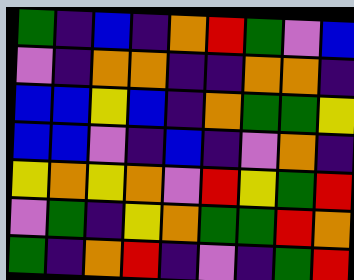[["green", "indigo", "blue", "indigo", "orange", "red", "green", "violet", "blue"], ["violet", "indigo", "orange", "orange", "indigo", "indigo", "orange", "orange", "indigo"], ["blue", "blue", "yellow", "blue", "indigo", "orange", "green", "green", "yellow"], ["blue", "blue", "violet", "indigo", "blue", "indigo", "violet", "orange", "indigo"], ["yellow", "orange", "yellow", "orange", "violet", "red", "yellow", "green", "red"], ["violet", "green", "indigo", "yellow", "orange", "green", "green", "red", "orange"], ["green", "indigo", "orange", "red", "indigo", "violet", "indigo", "green", "red"]]